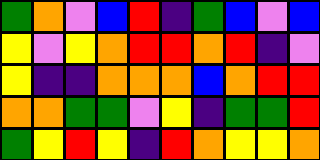[["green", "orange", "violet", "blue", "red", "indigo", "green", "blue", "violet", "blue"], ["yellow", "violet", "yellow", "orange", "red", "red", "orange", "red", "indigo", "violet"], ["yellow", "indigo", "indigo", "orange", "orange", "orange", "blue", "orange", "red", "red"], ["orange", "orange", "green", "green", "violet", "yellow", "indigo", "green", "green", "red"], ["green", "yellow", "red", "yellow", "indigo", "red", "orange", "yellow", "yellow", "orange"]]